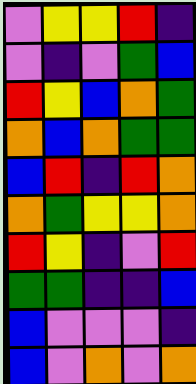[["violet", "yellow", "yellow", "red", "indigo"], ["violet", "indigo", "violet", "green", "blue"], ["red", "yellow", "blue", "orange", "green"], ["orange", "blue", "orange", "green", "green"], ["blue", "red", "indigo", "red", "orange"], ["orange", "green", "yellow", "yellow", "orange"], ["red", "yellow", "indigo", "violet", "red"], ["green", "green", "indigo", "indigo", "blue"], ["blue", "violet", "violet", "violet", "indigo"], ["blue", "violet", "orange", "violet", "orange"]]